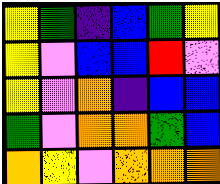[["yellow", "green", "indigo", "blue", "green", "yellow"], ["yellow", "violet", "blue", "blue", "red", "violet"], ["yellow", "violet", "orange", "indigo", "blue", "blue"], ["green", "violet", "orange", "orange", "green", "blue"], ["orange", "yellow", "violet", "orange", "orange", "orange"]]